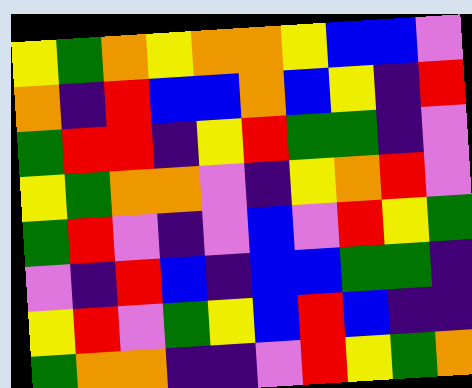[["yellow", "green", "orange", "yellow", "orange", "orange", "yellow", "blue", "blue", "violet"], ["orange", "indigo", "red", "blue", "blue", "orange", "blue", "yellow", "indigo", "red"], ["green", "red", "red", "indigo", "yellow", "red", "green", "green", "indigo", "violet"], ["yellow", "green", "orange", "orange", "violet", "indigo", "yellow", "orange", "red", "violet"], ["green", "red", "violet", "indigo", "violet", "blue", "violet", "red", "yellow", "green"], ["violet", "indigo", "red", "blue", "indigo", "blue", "blue", "green", "green", "indigo"], ["yellow", "red", "violet", "green", "yellow", "blue", "red", "blue", "indigo", "indigo"], ["green", "orange", "orange", "indigo", "indigo", "violet", "red", "yellow", "green", "orange"]]